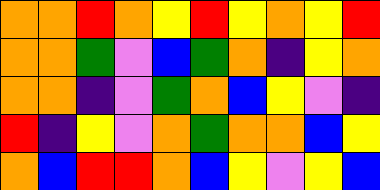[["orange", "orange", "red", "orange", "yellow", "red", "yellow", "orange", "yellow", "red"], ["orange", "orange", "green", "violet", "blue", "green", "orange", "indigo", "yellow", "orange"], ["orange", "orange", "indigo", "violet", "green", "orange", "blue", "yellow", "violet", "indigo"], ["red", "indigo", "yellow", "violet", "orange", "green", "orange", "orange", "blue", "yellow"], ["orange", "blue", "red", "red", "orange", "blue", "yellow", "violet", "yellow", "blue"]]